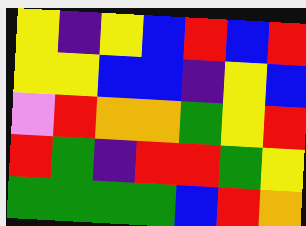[["yellow", "indigo", "yellow", "blue", "red", "blue", "red"], ["yellow", "yellow", "blue", "blue", "indigo", "yellow", "blue"], ["violet", "red", "orange", "orange", "green", "yellow", "red"], ["red", "green", "indigo", "red", "red", "green", "yellow"], ["green", "green", "green", "green", "blue", "red", "orange"]]